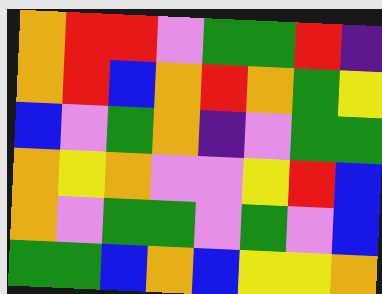[["orange", "red", "red", "violet", "green", "green", "red", "indigo"], ["orange", "red", "blue", "orange", "red", "orange", "green", "yellow"], ["blue", "violet", "green", "orange", "indigo", "violet", "green", "green"], ["orange", "yellow", "orange", "violet", "violet", "yellow", "red", "blue"], ["orange", "violet", "green", "green", "violet", "green", "violet", "blue"], ["green", "green", "blue", "orange", "blue", "yellow", "yellow", "orange"]]